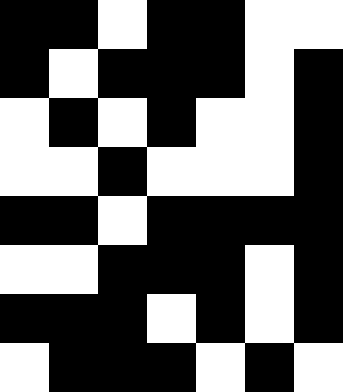[["black", "black", "white", "black", "black", "white", "white"], ["black", "white", "black", "black", "black", "white", "black"], ["white", "black", "white", "black", "white", "white", "black"], ["white", "white", "black", "white", "white", "white", "black"], ["black", "black", "white", "black", "black", "black", "black"], ["white", "white", "black", "black", "black", "white", "black"], ["black", "black", "black", "white", "black", "white", "black"], ["white", "black", "black", "black", "white", "black", "white"]]